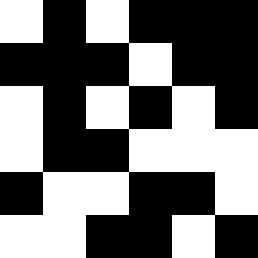[["white", "black", "white", "black", "black", "black"], ["black", "black", "black", "white", "black", "black"], ["white", "black", "white", "black", "white", "black"], ["white", "black", "black", "white", "white", "white"], ["black", "white", "white", "black", "black", "white"], ["white", "white", "black", "black", "white", "black"]]